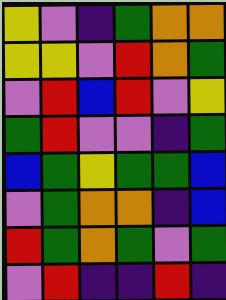[["yellow", "violet", "indigo", "green", "orange", "orange"], ["yellow", "yellow", "violet", "red", "orange", "green"], ["violet", "red", "blue", "red", "violet", "yellow"], ["green", "red", "violet", "violet", "indigo", "green"], ["blue", "green", "yellow", "green", "green", "blue"], ["violet", "green", "orange", "orange", "indigo", "blue"], ["red", "green", "orange", "green", "violet", "green"], ["violet", "red", "indigo", "indigo", "red", "indigo"]]